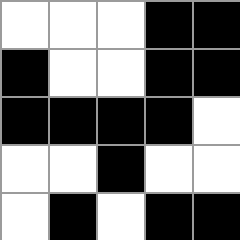[["white", "white", "white", "black", "black"], ["black", "white", "white", "black", "black"], ["black", "black", "black", "black", "white"], ["white", "white", "black", "white", "white"], ["white", "black", "white", "black", "black"]]